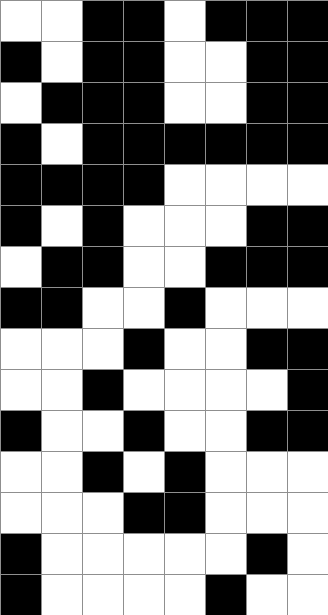[["white", "white", "black", "black", "white", "black", "black", "black"], ["black", "white", "black", "black", "white", "white", "black", "black"], ["white", "black", "black", "black", "white", "white", "black", "black"], ["black", "white", "black", "black", "black", "black", "black", "black"], ["black", "black", "black", "black", "white", "white", "white", "white"], ["black", "white", "black", "white", "white", "white", "black", "black"], ["white", "black", "black", "white", "white", "black", "black", "black"], ["black", "black", "white", "white", "black", "white", "white", "white"], ["white", "white", "white", "black", "white", "white", "black", "black"], ["white", "white", "black", "white", "white", "white", "white", "black"], ["black", "white", "white", "black", "white", "white", "black", "black"], ["white", "white", "black", "white", "black", "white", "white", "white"], ["white", "white", "white", "black", "black", "white", "white", "white"], ["black", "white", "white", "white", "white", "white", "black", "white"], ["black", "white", "white", "white", "white", "black", "white", "white"]]